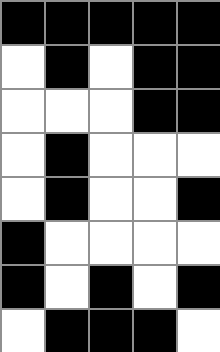[["black", "black", "black", "black", "black"], ["white", "black", "white", "black", "black"], ["white", "white", "white", "black", "black"], ["white", "black", "white", "white", "white"], ["white", "black", "white", "white", "black"], ["black", "white", "white", "white", "white"], ["black", "white", "black", "white", "black"], ["white", "black", "black", "black", "white"]]